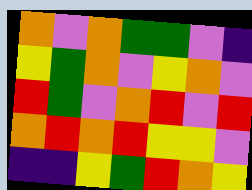[["orange", "violet", "orange", "green", "green", "violet", "indigo"], ["yellow", "green", "orange", "violet", "yellow", "orange", "violet"], ["red", "green", "violet", "orange", "red", "violet", "red"], ["orange", "red", "orange", "red", "yellow", "yellow", "violet"], ["indigo", "indigo", "yellow", "green", "red", "orange", "yellow"]]